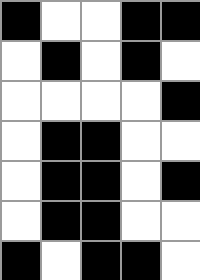[["black", "white", "white", "black", "black"], ["white", "black", "white", "black", "white"], ["white", "white", "white", "white", "black"], ["white", "black", "black", "white", "white"], ["white", "black", "black", "white", "black"], ["white", "black", "black", "white", "white"], ["black", "white", "black", "black", "white"]]